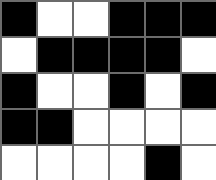[["black", "white", "white", "black", "black", "black"], ["white", "black", "black", "black", "black", "white"], ["black", "white", "white", "black", "white", "black"], ["black", "black", "white", "white", "white", "white"], ["white", "white", "white", "white", "black", "white"]]